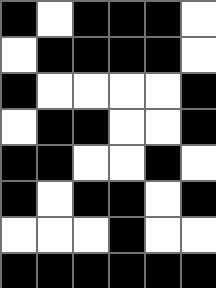[["black", "white", "black", "black", "black", "white"], ["white", "black", "black", "black", "black", "white"], ["black", "white", "white", "white", "white", "black"], ["white", "black", "black", "white", "white", "black"], ["black", "black", "white", "white", "black", "white"], ["black", "white", "black", "black", "white", "black"], ["white", "white", "white", "black", "white", "white"], ["black", "black", "black", "black", "black", "black"]]